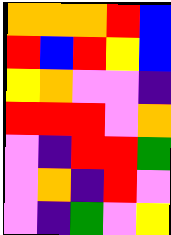[["orange", "orange", "orange", "red", "blue"], ["red", "blue", "red", "yellow", "blue"], ["yellow", "orange", "violet", "violet", "indigo"], ["red", "red", "red", "violet", "orange"], ["violet", "indigo", "red", "red", "green"], ["violet", "orange", "indigo", "red", "violet"], ["violet", "indigo", "green", "violet", "yellow"]]